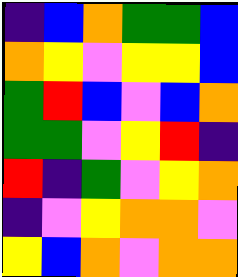[["indigo", "blue", "orange", "green", "green", "blue"], ["orange", "yellow", "violet", "yellow", "yellow", "blue"], ["green", "red", "blue", "violet", "blue", "orange"], ["green", "green", "violet", "yellow", "red", "indigo"], ["red", "indigo", "green", "violet", "yellow", "orange"], ["indigo", "violet", "yellow", "orange", "orange", "violet"], ["yellow", "blue", "orange", "violet", "orange", "orange"]]